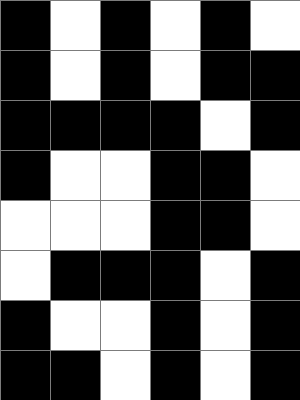[["black", "white", "black", "white", "black", "white"], ["black", "white", "black", "white", "black", "black"], ["black", "black", "black", "black", "white", "black"], ["black", "white", "white", "black", "black", "white"], ["white", "white", "white", "black", "black", "white"], ["white", "black", "black", "black", "white", "black"], ["black", "white", "white", "black", "white", "black"], ["black", "black", "white", "black", "white", "black"]]